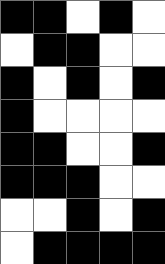[["black", "black", "white", "black", "white"], ["white", "black", "black", "white", "white"], ["black", "white", "black", "white", "black"], ["black", "white", "white", "white", "white"], ["black", "black", "white", "white", "black"], ["black", "black", "black", "white", "white"], ["white", "white", "black", "white", "black"], ["white", "black", "black", "black", "black"]]